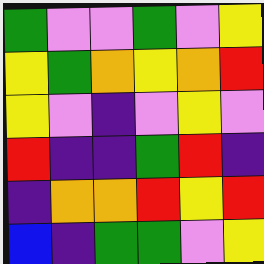[["green", "violet", "violet", "green", "violet", "yellow"], ["yellow", "green", "orange", "yellow", "orange", "red"], ["yellow", "violet", "indigo", "violet", "yellow", "violet"], ["red", "indigo", "indigo", "green", "red", "indigo"], ["indigo", "orange", "orange", "red", "yellow", "red"], ["blue", "indigo", "green", "green", "violet", "yellow"]]